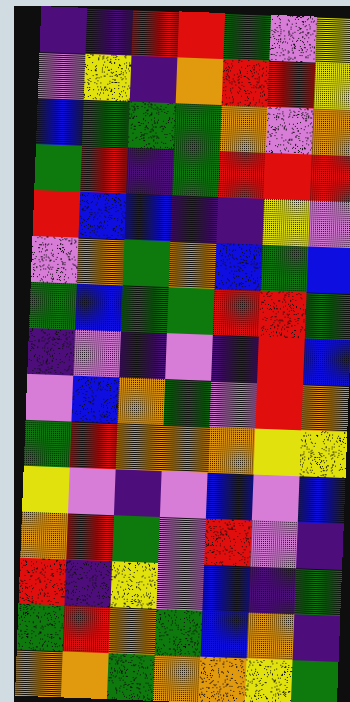[["indigo", "indigo", "red", "red", "green", "violet", "yellow"], ["violet", "yellow", "indigo", "orange", "red", "red", "yellow"], ["blue", "green", "green", "green", "orange", "violet", "orange"], ["green", "red", "indigo", "green", "red", "red", "red"], ["red", "blue", "blue", "indigo", "indigo", "yellow", "violet"], ["violet", "orange", "green", "orange", "blue", "green", "blue"], ["green", "blue", "green", "green", "red", "red", "green"], ["indigo", "violet", "indigo", "violet", "indigo", "red", "blue"], ["violet", "blue", "orange", "green", "violet", "red", "orange"], ["green", "red", "orange", "orange", "orange", "yellow", "yellow"], ["yellow", "violet", "indigo", "violet", "blue", "violet", "blue"], ["orange", "red", "green", "violet", "red", "violet", "indigo"], ["red", "indigo", "yellow", "violet", "blue", "indigo", "green"], ["green", "red", "orange", "green", "blue", "orange", "indigo"], ["orange", "orange", "green", "orange", "orange", "yellow", "green"]]